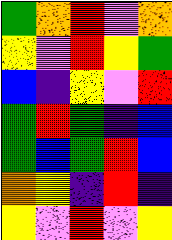[["green", "orange", "red", "violet", "orange"], ["yellow", "violet", "red", "yellow", "green"], ["blue", "indigo", "yellow", "violet", "red"], ["green", "red", "green", "indigo", "blue"], ["green", "blue", "green", "red", "blue"], ["orange", "yellow", "indigo", "red", "indigo"], ["yellow", "violet", "red", "violet", "yellow"]]